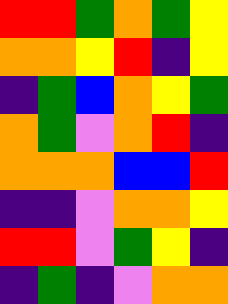[["red", "red", "green", "orange", "green", "yellow"], ["orange", "orange", "yellow", "red", "indigo", "yellow"], ["indigo", "green", "blue", "orange", "yellow", "green"], ["orange", "green", "violet", "orange", "red", "indigo"], ["orange", "orange", "orange", "blue", "blue", "red"], ["indigo", "indigo", "violet", "orange", "orange", "yellow"], ["red", "red", "violet", "green", "yellow", "indigo"], ["indigo", "green", "indigo", "violet", "orange", "orange"]]